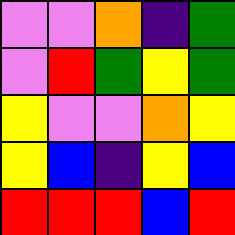[["violet", "violet", "orange", "indigo", "green"], ["violet", "red", "green", "yellow", "green"], ["yellow", "violet", "violet", "orange", "yellow"], ["yellow", "blue", "indigo", "yellow", "blue"], ["red", "red", "red", "blue", "red"]]